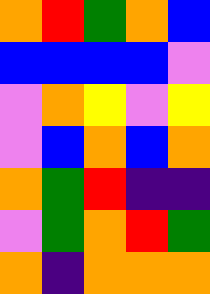[["orange", "red", "green", "orange", "blue"], ["blue", "blue", "blue", "blue", "violet"], ["violet", "orange", "yellow", "violet", "yellow"], ["violet", "blue", "orange", "blue", "orange"], ["orange", "green", "red", "indigo", "indigo"], ["violet", "green", "orange", "red", "green"], ["orange", "indigo", "orange", "orange", "orange"]]